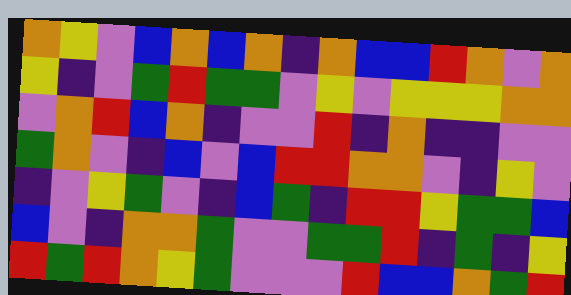[["orange", "yellow", "violet", "blue", "orange", "blue", "orange", "indigo", "orange", "blue", "blue", "red", "orange", "violet", "orange"], ["yellow", "indigo", "violet", "green", "red", "green", "green", "violet", "yellow", "violet", "yellow", "yellow", "yellow", "orange", "orange"], ["violet", "orange", "red", "blue", "orange", "indigo", "violet", "violet", "red", "indigo", "orange", "indigo", "indigo", "violet", "violet"], ["green", "orange", "violet", "indigo", "blue", "violet", "blue", "red", "red", "orange", "orange", "violet", "indigo", "yellow", "violet"], ["indigo", "violet", "yellow", "green", "violet", "indigo", "blue", "green", "indigo", "red", "red", "yellow", "green", "green", "blue"], ["blue", "violet", "indigo", "orange", "orange", "green", "violet", "violet", "green", "green", "red", "indigo", "green", "indigo", "yellow"], ["red", "green", "red", "orange", "yellow", "green", "violet", "violet", "violet", "red", "blue", "blue", "orange", "green", "red"]]